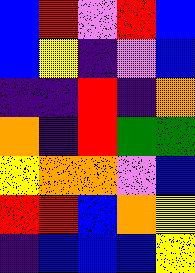[["blue", "red", "violet", "red", "blue"], ["blue", "yellow", "indigo", "violet", "blue"], ["indigo", "indigo", "red", "indigo", "orange"], ["orange", "indigo", "red", "green", "green"], ["yellow", "orange", "orange", "violet", "blue"], ["red", "red", "blue", "orange", "yellow"], ["indigo", "blue", "blue", "blue", "yellow"]]